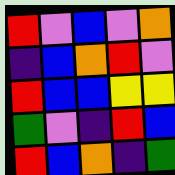[["red", "violet", "blue", "violet", "orange"], ["indigo", "blue", "orange", "red", "violet"], ["red", "blue", "blue", "yellow", "yellow"], ["green", "violet", "indigo", "red", "blue"], ["red", "blue", "orange", "indigo", "green"]]